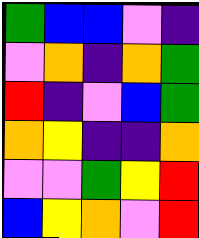[["green", "blue", "blue", "violet", "indigo"], ["violet", "orange", "indigo", "orange", "green"], ["red", "indigo", "violet", "blue", "green"], ["orange", "yellow", "indigo", "indigo", "orange"], ["violet", "violet", "green", "yellow", "red"], ["blue", "yellow", "orange", "violet", "red"]]